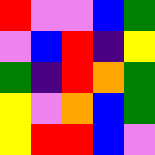[["red", "violet", "violet", "blue", "green"], ["violet", "blue", "red", "indigo", "yellow"], ["green", "indigo", "red", "orange", "green"], ["yellow", "violet", "orange", "blue", "green"], ["yellow", "red", "red", "blue", "violet"]]